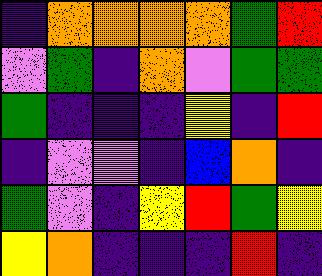[["indigo", "orange", "orange", "orange", "orange", "green", "red"], ["violet", "green", "indigo", "orange", "violet", "green", "green"], ["green", "indigo", "indigo", "indigo", "yellow", "indigo", "red"], ["indigo", "violet", "violet", "indigo", "blue", "orange", "indigo"], ["green", "violet", "indigo", "yellow", "red", "green", "yellow"], ["yellow", "orange", "indigo", "indigo", "indigo", "red", "indigo"]]